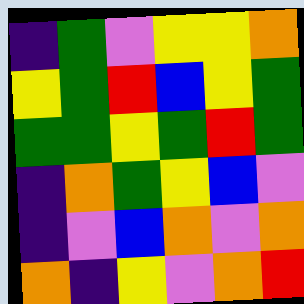[["indigo", "green", "violet", "yellow", "yellow", "orange"], ["yellow", "green", "red", "blue", "yellow", "green"], ["green", "green", "yellow", "green", "red", "green"], ["indigo", "orange", "green", "yellow", "blue", "violet"], ["indigo", "violet", "blue", "orange", "violet", "orange"], ["orange", "indigo", "yellow", "violet", "orange", "red"]]